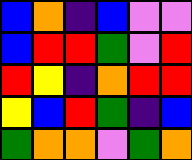[["blue", "orange", "indigo", "blue", "violet", "violet"], ["blue", "red", "red", "green", "violet", "red"], ["red", "yellow", "indigo", "orange", "red", "red"], ["yellow", "blue", "red", "green", "indigo", "blue"], ["green", "orange", "orange", "violet", "green", "orange"]]